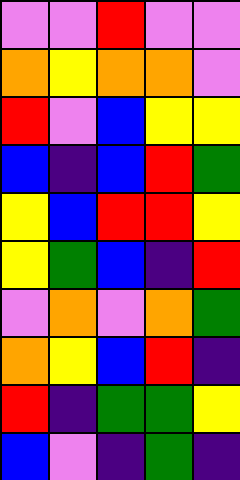[["violet", "violet", "red", "violet", "violet"], ["orange", "yellow", "orange", "orange", "violet"], ["red", "violet", "blue", "yellow", "yellow"], ["blue", "indigo", "blue", "red", "green"], ["yellow", "blue", "red", "red", "yellow"], ["yellow", "green", "blue", "indigo", "red"], ["violet", "orange", "violet", "orange", "green"], ["orange", "yellow", "blue", "red", "indigo"], ["red", "indigo", "green", "green", "yellow"], ["blue", "violet", "indigo", "green", "indigo"]]